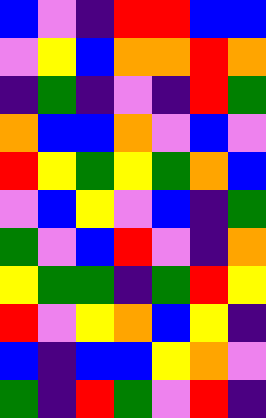[["blue", "violet", "indigo", "red", "red", "blue", "blue"], ["violet", "yellow", "blue", "orange", "orange", "red", "orange"], ["indigo", "green", "indigo", "violet", "indigo", "red", "green"], ["orange", "blue", "blue", "orange", "violet", "blue", "violet"], ["red", "yellow", "green", "yellow", "green", "orange", "blue"], ["violet", "blue", "yellow", "violet", "blue", "indigo", "green"], ["green", "violet", "blue", "red", "violet", "indigo", "orange"], ["yellow", "green", "green", "indigo", "green", "red", "yellow"], ["red", "violet", "yellow", "orange", "blue", "yellow", "indigo"], ["blue", "indigo", "blue", "blue", "yellow", "orange", "violet"], ["green", "indigo", "red", "green", "violet", "red", "indigo"]]